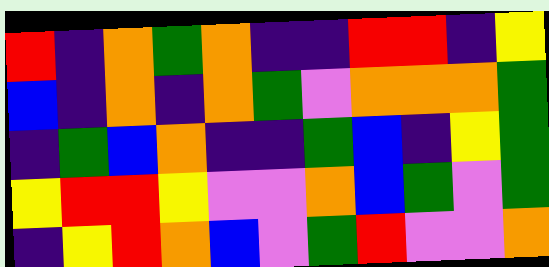[["red", "indigo", "orange", "green", "orange", "indigo", "indigo", "red", "red", "indigo", "yellow"], ["blue", "indigo", "orange", "indigo", "orange", "green", "violet", "orange", "orange", "orange", "green"], ["indigo", "green", "blue", "orange", "indigo", "indigo", "green", "blue", "indigo", "yellow", "green"], ["yellow", "red", "red", "yellow", "violet", "violet", "orange", "blue", "green", "violet", "green"], ["indigo", "yellow", "red", "orange", "blue", "violet", "green", "red", "violet", "violet", "orange"]]